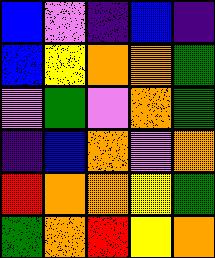[["blue", "violet", "indigo", "blue", "indigo"], ["blue", "yellow", "orange", "orange", "green"], ["violet", "green", "violet", "orange", "green"], ["indigo", "blue", "orange", "violet", "orange"], ["red", "orange", "orange", "yellow", "green"], ["green", "orange", "red", "yellow", "orange"]]